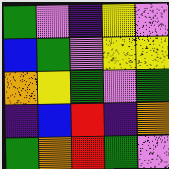[["green", "violet", "indigo", "yellow", "violet"], ["blue", "green", "violet", "yellow", "yellow"], ["orange", "yellow", "green", "violet", "green"], ["indigo", "blue", "red", "indigo", "orange"], ["green", "orange", "red", "green", "violet"]]